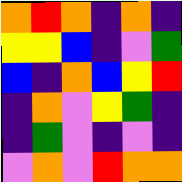[["orange", "red", "orange", "indigo", "orange", "indigo"], ["yellow", "yellow", "blue", "indigo", "violet", "green"], ["blue", "indigo", "orange", "blue", "yellow", "red"], ["indigo", "orange", "violet", "yellow", "green", "indigo"], ["indigo", "green", "violet", "indigo", "violet", "indigo"], ["violet", "orange", "violet", "red", "orange", "orange"]]